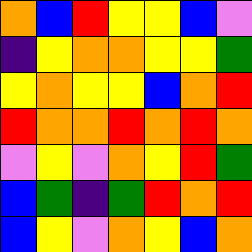[["orange", "blue", "red", "yellow", "yellow", "blue", "violet"], ["indigo", "yellow", "orange", "orange", "yellow", "yellow", "green"], ["yellow", "orange", "yellow", "yellow", "blue", "orange", "red"], ["red", "orange", "orange", "red", "orange", "red", "orange"], ["violet", "yellow", "violet", "orange", "yellow", "red", "green"], ["blue", "green", "indigo", "green", "red", "orange", "red"], ["blue", "yellow", "violet", "orange", "yellow", "blue", "orange"]]